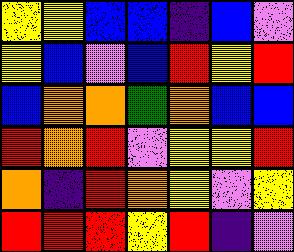[["yellow", "yellow", "blue", "blue", "indigo", "blue", "violet"], ["yellow", "blue", "violet", "blue", "red", "yellow", "red"], ["blue", "orange", "orange", "green", "orange", "blue", "blue"], ["red", "orange", "red", "violet", "yellow", "yellow", "red"], ["orange", "indigo", "red", "orange", "yellow", "violet", "yellow"], ["red", "red", "red", "yellow", "red", "indigo", "violet"]]